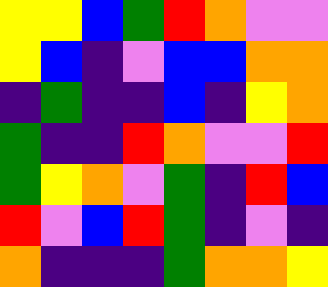[["yellow", "yellow", "blue", "green", "red", "orange", "violet", "violet"], ["yellow", "blue", "indigo", "violet", "blue", "blue", "orange", "orange"], ["indigo", "green", "indigo", "indigo", "blue", "indigo", "yellow", "orange"], ["green", "indigo", "indigo", "red", "orange", "violet", "violet", "red"], ["green", "yellow", "orange", "violet", "green", "indigo", "red", "blue"], ["red", "violet", "blue", "red", "green", "indigo", "violet", "indigo"], ["orange", "indigo", "indigo", "indigo", "green", "orange", "orange", "yellow"]]